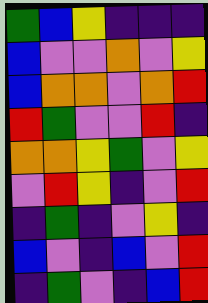[["green", "blue", "yellow", "indigo", "indigo", "indigo"], ["blue", "violet", "violet", "orange", "violet", "yellow"], ["blue", "orange", "orange", "violet", "orange", "red"], ["red", "green", "violet", "violet", "red", "indigo"], ["orange", "orange", "yellow", "green", "violet", "yellow"], ["violet", "red", "yellow", "indigo", "violet", "red"], ["indigo", "green", "indigo", "violet", "yellow", "indigo"], ["blue", "violet", "indigo", "blue", "violet", "red"], ["indigo", "green", "violet", "indigo", "blue", "red"]]